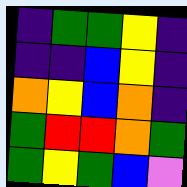[["indigo", "green", "green", "yellow", "indigo"], ["indigo", "indigo", "blue", "yellow", "indigo"], ["orange", "yellow", "blue", "orange", "indigo"], ["green", "red", "red", "orange", "green"], ["green", "yellow", "green", "blue", "violet"]]